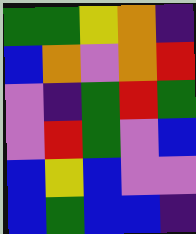[["green", "green", "yellow", "orange", "indigo"], ["blue", "orange", "violet", "orange", "red"], ["violet", "indigo", "green", "red", "green"], ["violet", "red", "green", "violet", "blue"], ["blue", "yellow", "blue", "violet", "violet"], ["blue", "green", "blue", "blue", "indigo"]]